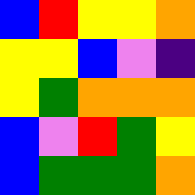[["blue", "red", "yellow", "yellow", "orange"], ["yellow", "yellow", "blue", "violet", "indigo"], ["yellow", "green", "orange", "orange", "orange"], ["blue", "violet", "red", "green", "yellow"], ["blue", "green", "green", "green", "orange"]]